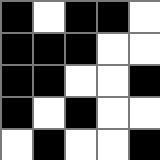[["black", "white", "black", "black", "white"], ["black", "black", "black", "white", "white"], ["black", "black", "white", "white", "black"], ["black", "white", "black", "white", "white"], ["white", "black", "white", "white", "black"]]